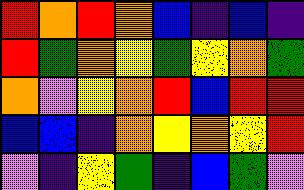[["red", "orange", "red", "orange", "blue", "indigo", "blue", "indigo"], ["red", "green", "orange", "yellow", "green", "yellow", "orange", "green"], ["orange", "violet", "yellow", "orange", "red", "blue", "red", "red"], ["blue", "blue", "indigo", "orange", "yellow", "orange", "yellow", "red"], ["violet", "indigo", "yellow", "green", "indigo", "blue", "green", "violet"]]